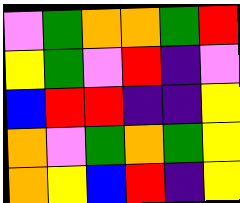[["violet", "green", "orange", "orange", "green", "red"], ["yellow", "green", "violet", "red", "indigo", "violet"], ["blue", "red", "red", "indigo", "indigo", "yellow"], ["orange", "violet", "green", "orange", "green", "yellow"], ["orange", "yellow", "blue", "red", "indigo", "yellow"]]